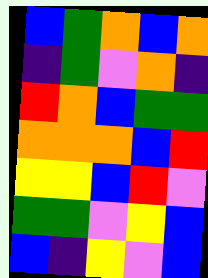[["blue", "green", "orange", "blue", "orange"], ["indigo", "green", "violet", "orange", "indigo"], ["red", "orange", "blue", "green", "green"], ["orange", "orange", "orange", "blue", "red"], ["yellow", "yellow", "blue", "red", "violet"], ["green", "green", "violet", "yellow", "blue"], ["blue", "indigo", "yellow", "violet", "blue"]]